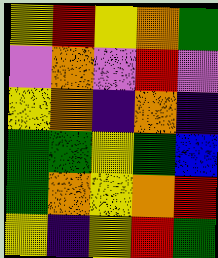[["yellow", "red", "yellow", "orange", "green"], ["violet", "orange", "violet", "red", "violet"], ["yellow", "orange", "indigo", "orange", "indigo"], ["green", "green", "yellow", "green", "blue"], ["green", "orange", "yellow", "orange", "red"], ["yellow", "indigo", "yellow", "red", "green"]]